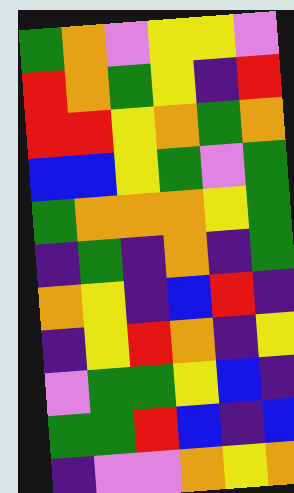[["green", "orange", "violet", "yellow", "yellow", "violet"], ["red", "orange", "green", "yellow", "indigo", "red"], ["red", "red", "yellow", "orange", "green", "orange"], ["blue", "blue", "yellow", "green", "violet", "green"], ["green", "orange", "orange", "orange", "yellow", "green"], ["indigo", "green", "indigo", "orange", "indigo", "green"], ["orange", "yellow", "indigo", "blue", "red", "indigo"], ["indigo", "yellow", "red", "orange", "indigo", "yellow"], ["violet", "green", "green", "yellow", "blue", "indigo"], ["green", "green", "red", "blue", "indigo", "blue"], ["indigo", "violet", "violet", "orange", "yellow", "orange"]]